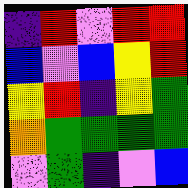[["indigo", "red", "violet", "red", "red"], ["blue", "violet", "blue", "yellow", "red"], ["yellow", "red", "indigo", "yellow", "green"], ["orange", "green", "green", "green", "green"], ["violet", "green", "indigo", "violet", "blue"]]